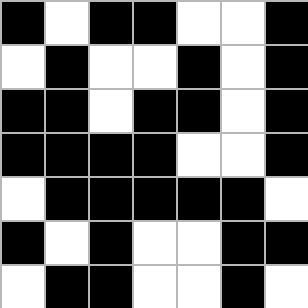[["black", "white", "black", "black", "white", "white", "black"], ["white", "black", "white", "white", "black", "white", "black"], ["black", "black", "white", "black", "black", "white", "black"], ["black", "black", "black", "black", "white", "white", "black"], ["white", "black", "black", "black", "black", "black", "white"], ["black", "white", "black", "white", "white", "black", "black"], ["white", "black", "black", "white", "white", "black", "white"]]